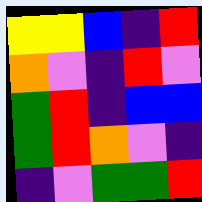[["yellow", "yellow", "blue", "indigo", "red"], ["orange", "violet", "indigo", "red", "violet"], ["green", "red", "indigo", "blue", "blue"], ["green", "red", "orange", "violet", "indigo"], ["indigo", "violet", "green", "green", "red"]]